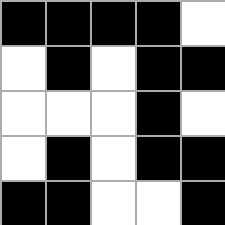[["black", "black", "black", "black", "white"], ["white", "black", "white", "black", "black"], ["white", "white", "white", "black", "white"], ["white", "black", "white", "black", "black"], ["black", "black", "white", "white", "black"]]